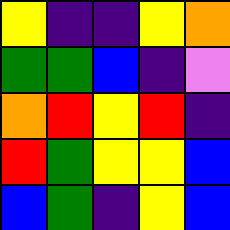[["yellow", "indigo", "indigo", "yellow", "orange"], ["green", "green", "blue", "indigo", "violet"], ["orange", "red", "yellow", "red", "indigo"], ["red", "green", "yellow", "yellow", "blue"], ["blue", "green", "indigo", "yellow", "blue"]]